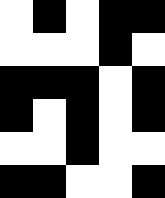[["white", "black", "white", "black", "black"], ["white", "white", "white", "black", "white"], ["black", "black", "black", "white", "black"], ["black", "white", "black", "white", "black"], ["white", "white", "black", "white", "white"], ["black", "black", "white", "white", "black"]]